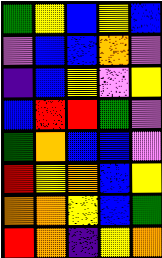[["green", "yellow", "blue", "yellow", "blue"], ["violet", "blue", "blue", "orange", "violet"], ["indigo", "blue", "yellow", "violet", "yellow"], ["blue", "red", "red", "green", "violet"], ["green", "orange", "blue", "blue", "violet"], ["red", "yellow", "orange", "blue", "yellow"], ["orange", "orange", "yellow", "blue", "green"], ["red", "orange", "indigo", "yellow", "orange"]]